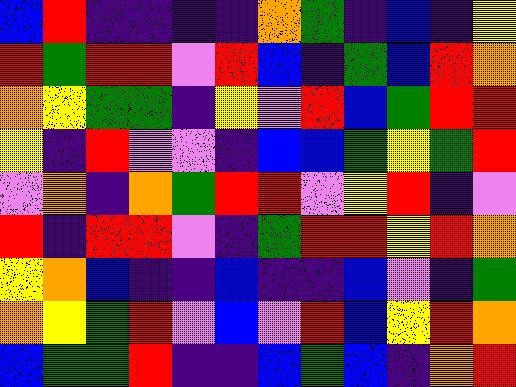[["blue", "red", "indigo", "indigo", "indigo", "indigo", "orange", "green", "indigo", "blue", "indigo", "yellow"], ["red", "green", "red", "red", "violet", "red", "blue", "indigo", "green", "blue", "red", "orange"], ["orange", "yellow", "green", "green", "indigo", "yellow", "violet", "red", "blue", "green", "red", "red"], ["yellow", "indigo", "red", "violet", "violet", "indigo", "blue", "blue", "green", "yellow", "green", "red"], ["violet", "orange", "indigo", "orange", "green", "red", "red", "violet", "yellow", "red", "indigo", "violet"], ["red", "indigo", "red", "red", "violet", "indigo", "green", "red", "red", "yellow", "red", "orange"], ["yellow", "orange", "blue", "indigo", "indigo", "blue", "indigo", "indigo", "blue", "violet", "indigo", "green"], ["orange", "yellow", "green", "red", "violet", "blue", "violet", "red", "blue", "yellow", "red", "orange"], ["blue", "green", "green", "red", "indigo", "indigo", "blue", "green", "blue", "indigo", "orange", "red"]]